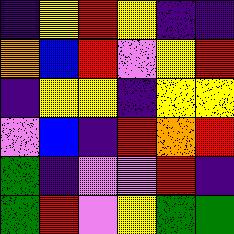[["indigo", "yellow", "red", "yellow", "indigo", "indigo"], ["orange", "blue", "red", "violet", "yellow", "red"], ["indigo", "yellow", "yellow", "indigo", "yellow", "yellow"], ["violet", "blue", "indigo", "red", "orange", "red"], ["green", "indigo", "violet", "violet", "red", "indigo"], ["green", "red", "violet", "yellow", "green", "green"]]